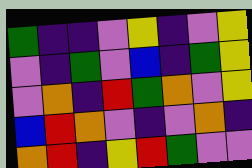[["green", "indigo", "indigo", "violet", "yellow", "indigo", "violet", "yellow"], ["violet", "indigo", "green", "violet", "blue", "indigo", "green", "yellow"], ["violet", "orange", "indigo", "red", "green", "orange", "violet", "yellow"], ["blue", "red", "orange", "violet", "indigo", "violet", "orange", "indigo"], ["orange", "red", "indigo", "yellow", "red", "green", "violet", "violet"]]